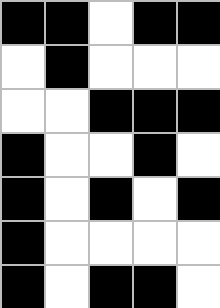[["black", "black", "white", "black", "black"], ["white", "black", "white", "white", "white"], ["white", "white", "black", "black", "black"], ["black", "white", "white", "black", "white"], ["black", "white", "black", "white", "black"], ["black", "white", "white", "white", "white"], ["black", "white", "black", "black", "white"]]